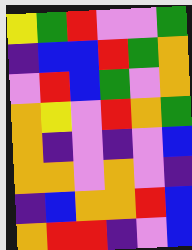[["yellow", "green", "red", "violet", "violet", "green"], ["indigo", "blue", "blue", "red", "green", "orange"], ["violet", "red", "blue", "green", "violet", "orange"], ["orange", "yellow", "violet", "red", "orange", "green"], ["orange", "indigo", "violet", "indigo", "violet", "blue"], ["orange", "orange", "violet", "orange", "violet", "indigo"], ["indigo", "blue", "orange", "orange", "red", "blue"], ["orange", "red", "red", "indigo", "violet", "blue"]]